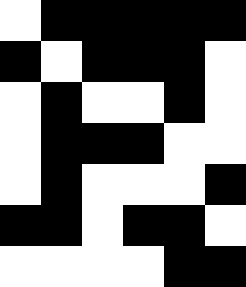[["white", "black", "black", "black", "black", "black"], ["black", "white", "black", "black", "black", "white"], ["white", "black", "white", "white", "black", "white"], ["white", "black", "black", "black", "white", "white"], ["white", "black", "white", "white", "white", "black"], ["black", "black", "white", "black", "black", "white"], ["white", "white", "white", "white", "black", "black"]]